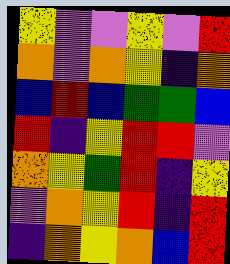[["yellow", "violet", "violet", "yellow", "violet", "red"], ["orange", "violet", "orange", "yellow", "indigo", "orange"], ["blue", "red", "blue", "green", "green", "blue"], ["red", "indigo", "yellow", "red", "red", "violet"], ["orange", "yellow", "green", "red", "indigo", "yellow"], ["violet", "orange", "yellow", "red", "indigo", "red"], ["indigo", "orange", "yellow", "orange", "blue", "red"]]